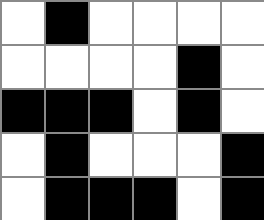[["white", "black", "white", "white", "white", "white"], ["white", "white", "white", "white", "black", "white"], ["black", "black", "black", "white", "black", "white"], ["white", "black", "white", "white", "white", "black"], ["white", "black", "black", "black", "white", "black"]]